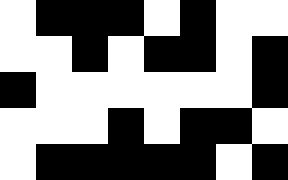[["white", "black", "black", "black", "white", "black", "white", "white"], ["white", "white", "black", "white", "black", "black", "white", "black"], ["black", "white", "white", "white", "white", "white", "white", "black"], ["white", "white", "white", "black", "white", "black", "black", "white"], ["white", "black", "black", "black", "black", "black", "white", "black"]]